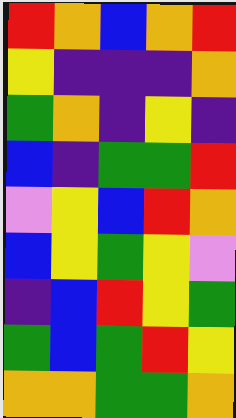[["red", "orange", "blue", "orange", "red"], ["yellow", "indigo", "indigo", "indigo", "orange"], ["green", "orange", "indigo", "yellow", "indigo"], ["blue", "indigo", "green", "green", "red"], ["violet", "yellow", "blue", "red", "orange"], ["blue", "yellow", "green", "yellow", "violet"], ["indigo", "blue", "red", "yellow", "green"], ["green", "blue", "green", "red", "yellow"], ["orange", "orange", "green", "green", "orange"]]